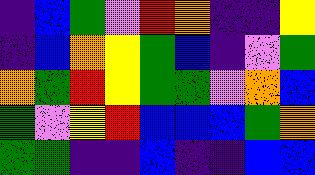[["indigo", "blue", "green", "violet", "red", "orange", "indigo", "indigo", "yellow"], ["indigo", "blue", "orange", "yellow", "green", "blue", "indigo", "violet", "green"], ["orange", "green", "red", "yellow", "green", "green", "violet", "orange", "blue"], ["green", "violet", "yellow", "red", "blue", "blue", "blue", "green", "orange"], ["green", "green", "indigo", "indigo", "blue", "indigo", "indigo", "blue", "blue"]]